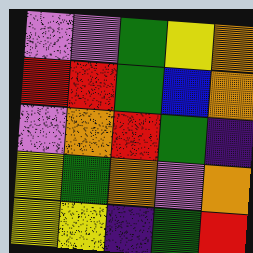[["violet", "violet", "green", "yellow", "orange"], ["red", "red", "green", "blue", "orange"], ["violet", "orange", "red", "green", "indigo"], ["yellow", "green", "orange", "violet", "orange"], ["yellow", "yellow", "indigo", "green", "red"]]